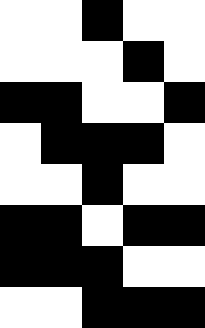[["white", "white", "black", "white", "white"], ["white", "white", "white", "black", "white"], ["black", "black", "white", "white", "black"], ["white", "black", "black", "black", "white"], ["white", "white", "black", "white", "white"], ["black", "black", "white", "black", "black"], ["black", "black", "black", "white", "white"], ["white", "white", "black", "black", "black"]]